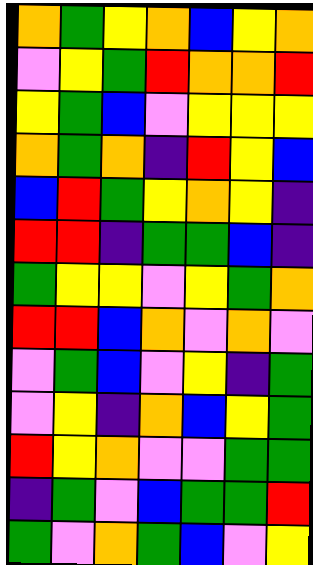[["orange", "green", "yellow", "orange", "blue", "yellow", "orange"], ["violet", "yellow", "green", "red", "orange", "orange", "red"], ["yellow", "green", "blue", "violet", "yellow", "yellow", "yellow"], ["orange", "green", "orange", "indigo", "red", "yellow", "blue"], ["blue", "red", "green", "yellow", "orange", "yellow", "indigo"], ["red", "red", "indigo", "green", "green", "blue", "indigo"], ["green", "yellow", "yellow", "violet", "yellow", "green", "orange"], ["red", "red", "blue", "orange", "violet", "orange", "violet"], ["violet", "green", "blue", "violet", "yellow", "indigo", "green"], ["violet", "yellow", "indigo", "orange", "blue", "yellow", "green"], ["red", "yellow", "orange", "violet", "violet", "green", "green"], ["indigo", "green", "violet", "blue", "green", "green", "red"], ["green", "violet", "orange", "green", "blue", "violet", "yellow"]]